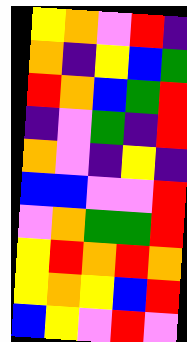[["yellow", "orange", "violet", "red", "indigo"], ["orange", "indigo", "yellow", "blue", "green"], ["red", "orange", "blue", "green", "red"], ["indigo", "violet", "green", "indigo", "red"], ["orange", "violet", "indigo", "yellow", "indigo"], ["blue", "blue", "violet", "violet", "red"], ["violet", "orange", "green", "green", "red"], ["yellow", "red", "orange", "red", "orange"], ["yellow", "orange", "yellow", "blue", "red"], ["blue", "yellow", "violet", "red", "violet"]]